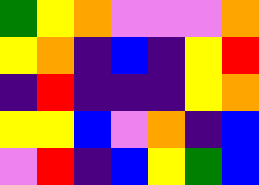[["green", "yellow", "orange", "violet", "violet", "violet", "orange"], ["yellow", "orange", "indigo", "blue", "indigo", "yellow", "red"], ["indigo", "red", "indigo", "indigo", "indigo", "yellow", "orange"], ["yellow", "yellow", "blue", "violet", "orange", "indigo", "blue"], ["violet", "red", "indigo", "blue", "yellow", "green", "blue"]]